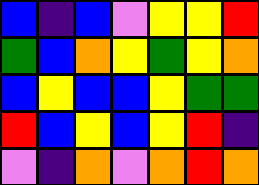[["blue", "indigo", "blue", "violet", "yellow", "yellow", "red"], ["green", "blue", "orange", "yellow", "green", "yellow", "orange"], ["blue", "yellow", "blue", "blue", "yellow", "green", "green"], ["red", "blue", "yellow", "blue", "yellow", "red", "indigo"], ["violet", "indigo", "orange", "violet", "orange", "red", "orange"]]